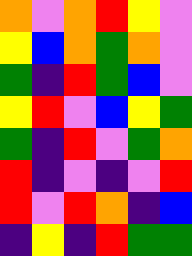[["orange", "violet", "orange", "red", "yellow", "violet"], ["yellow", "blue", "orange", "green", "orange", "violet"], ["green", "indigo", "red", "green", "blue", "violet"], ["yellow", "red", "violet", "blue", "yellow", "green"], ["green", "indigo", "red", "violet", "green", "orange"], ["red", "indigo", "violet", "indigo", "violet", "red"], ["red", "violet", "red", "orange", "indigo", "blue"], ["indigo", "yellow", "indigo", "red", "green", "green"]]